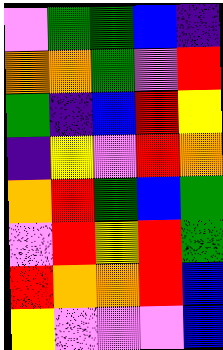[["violet", "green", "green", "blue", "indigo"], ["orange", "orange", "green", "violet", "red"], ["green", "indigo", "blue", "red", "yellow"], ["indigo", "yellow", "violet", "red", "orange"], ["orange", "red", "green", "blue", "green"], ["violet", "red", "yellow", "red", "green"], ["red", "orange", "orange", "red", "blue"], ["yellow", "violet", "violet", "violet", "blue"]]